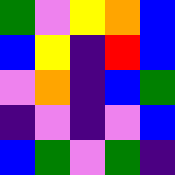[["green", "violet", "yellow", "orange", "blue"], ["blue", "yellow", "indigo", "red", "blue"], ["violet", "orange", "indigo", "blue", "green"], ["indigo", "violet", "indigo", "violet", "blue"], ["blue", "green", "violet", "green", "indigo"]]